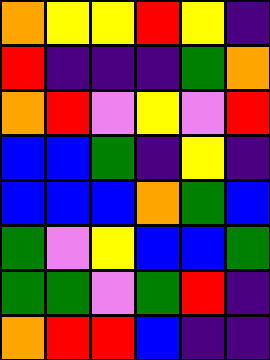[["orange", "yellow", "yellow", "red", "yellow", "indigo"], ["red", "indigo", "indigo", "indigo", "green", "orange"], ["orange", "red", "violet", "yellow", "violet", "red"], ["blue", "blue", "green", "indigo", "yellow", "indigo"], ["blue", "blue", "blue", "orange", "green", "blue"], ["green", "violet", "yellow", "blue", "blue", "green"], ["green", "green", "violet", "green", "red", "indigo"], ["orange", "red", "red", "blue", "indigo", "indigo"]]